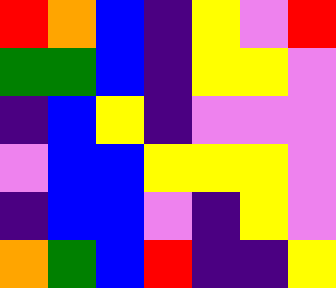[["red", "orange", "blue", "indigo", "yellow", "violet", "red"], ["green", "green", "blue", "indigo", "yellow", "yellow", "violet"], ["indigo", "blue", "yellow", "indigo", "violet", "violet", "violet"], ["violet", "blue", "blue", "yellow", "yellow", "yellow", "violet"], ["indigo", "blue", "blue", "violet", "indigo", "yellow", "violet"], ["orange", "green", "blue", "red", "indigo", "indigo", "yellow"]]